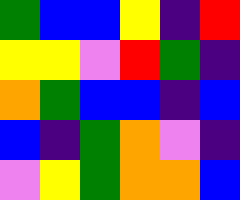[["green", "blue", "blue", "yellow", "indigo", "red"], ["yellow", "yellow", "violet", "red", "green", "indigo"], ["orange", "green", "blue", "blue", "indigo", "blue"], ["blue", "indigo", "green", "orange", "violet", "indigo"], ["violet", "yellow", "green", "orange", "orange", "blue"]]